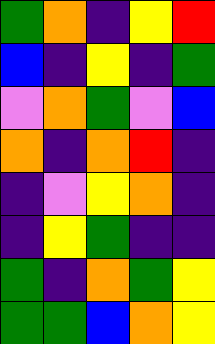[["green", "orange", "indigo", "yellow", "red"], ["blue", "indigo", "yellow", "indigo", "green"], ["violet", "orange", "green", "violet", "blue"], ["orange", "indigo", "orange", "red", "indigo"], ["indigo", "violet", "yellow", "orange", "indigo"], ["indigo", "yellow", "green", "indigo", "indigo"], ["green", "indigo", "orange", "green", "yellow"], ["green", "green", "blue", "orange", "yellow"]]